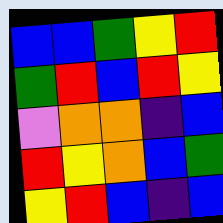[["blue", "blue", "green", "yellow", "red"], ["green", "red", "blue", "red", "yellow"], ["violet", "orange", "orange", "indigo", "blue"], ["red", "yellow", "orange", "blue", "green"], ["yellow", "red", "blue", "indigo", "blue"]]